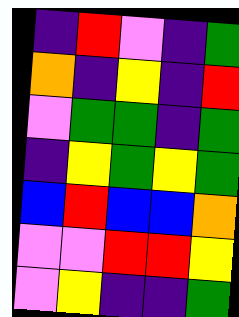[["indigo", "red", "violet", "indigo", "green"], ["orange", "indigo", "yellow", "indigo", "red"], ["violet", "green", "green", "indigo", "green"], ["indigo", "yellow", "green", "yellow", "green"], ["blue", "red", "blue", "blue", "orange"], ["violet", "violet", "red", "red", "yellow"], ["violet", "yellow", "indigo", "indigo", "green"]]